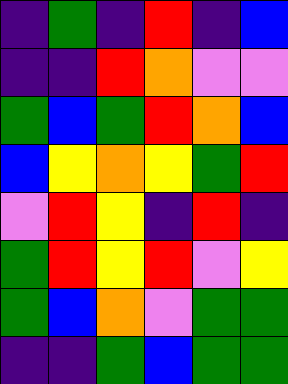[["indigo", "green", "indigo", "red", "indigo", "blue"], ["indigo", "indigo", "red", "orange", "violet", "violet"], ["green", "blue", "green", "red", "orange", "blue"], ["blue", "yellow", "orange", "yellow", "green", "red"], ["violet", "red", "yellow", "indigo", "red", "indigo"], ["green", "red", "yellow", "red", "violet", "yellow"], ["green", "blue", "orange", "violet", "green", "green"], ["indigo", "indigo", "green", "blue", "green", "green"]]